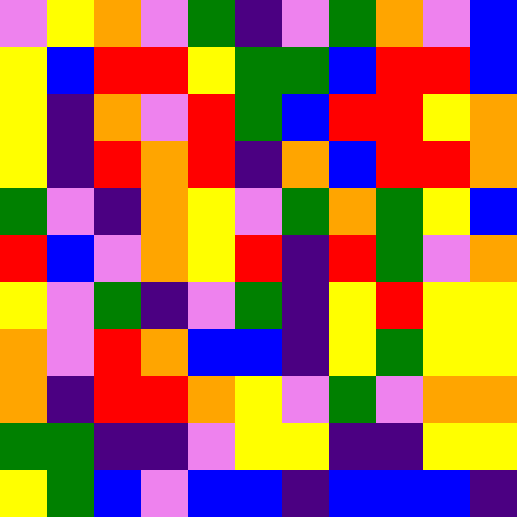[["violet", "yellow", "orange", "violet", "green", "indigo", "violet", "green", "orange", "violet", "blue"], ["yellow", "blue", "red", "red", "yellow", "green", "green", "blue", "red", "red", "blue"], ["yellow", "indigo", "orange", "violet", "red", "green", "blue", "red", "red", "yellow", "orange"], ["yellow", "indigo", "red", "orange", "red", "indigo", "orange", "blue", "red", "red", "orange"], ["green", "violet", "indigo", "orange", "yellow", "violet", "green", "orange", "green", "yellow", "blue"], ["red", "blue", "violet", "orange", "yellow", "red", "indigo", "red", "green", "violet", "orange"], ["yellow", "violet", "green", "indigo", "violet", "green", "indigo", "yellow", "red", "yellow", "yellow"], ["orange", "violet", "red", "orange", "blue", "blue", "indigo", "yellow", "green", "yellow", "yellow"], ["orange", "indigo", "red", "red", "orange", "yellow", "violet", "green", "violet", "orange", "orange"], ["green", "green", "indigo", "indigo", "violet", "yellow", "yellow", "indigo", "indigo", "yellow", "yellow"], ["yellow", "green", "blue", "violet", "blue", "blue", "indigo", "blue", "blue", "blue", "indigo"]]